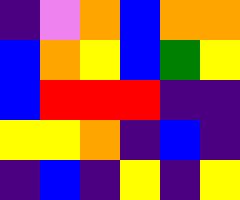[["indigo", "violet", "orange", "blue", "orange", "orange"], ["blue", "orange", "yellow", "blue", "green", "yellow"], ["blue", "red", "red", "red", "indigo", "indigo"], ["yellow", "yellow", "orange", "indigo", "blue", "indigo"], ["indigo", "blue", "indigo", "yellow", "indigo", "yellow"]]